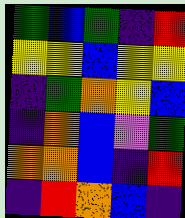[["green", "blue", "green", "indigo", "red"], ["yellow", "yellow", "blue", "yellow", "yellow"], ["indigo", "green", "orange", "yellow", "blue"], ["indigo", "orange", "blue", "violet", "green"], ["orange", "orange", "blue", "indigo", "red"], ["indigo", "red", "orange", "blue", "indigo"]]